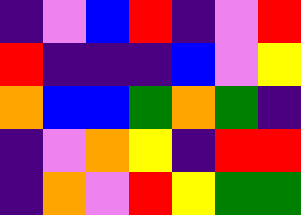[["indigo", "violet", "blue", "red", "indigo", "violet", "red"], ["red", "indigo", "indigo", "indigo", "blue", "violet", "yellow"], ["orange", "blue", "blue", "green", "orange", "green", "indigo"], ["indigo", "violet", "orange", "yellow", "indigo", "red", "red"], ["indigo", "orange", "violet", "red", "yellow", "green", "green"]]